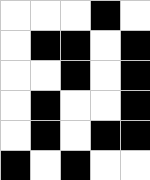[["white", "white", "white", "black", "white"], ["white", "black", "black", "white", "black"], ["white", "white", "black", "white", "black"], ["white", "black", "white", "white", "black"], ["white", "black", "white", "black", "black"], ["black", "white", "black", "white", "white"]]